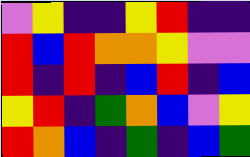[["violet", "yellow", "indigo", "indigo", "yellow", "red", "indigo", "indigo"], ["red", "blue", "red", "orange", "orange", "yellow", "violet", "violet"], ["red", "indigo", "red", "indigo", "blue", "red", "indigo", "blue"], ["yellow", "red", "indigo", "green", "orange", "blue", "violet", "yellow"], ["red", "orange", "blue", "indigo", "green", "indigo", "blue", "green"]]